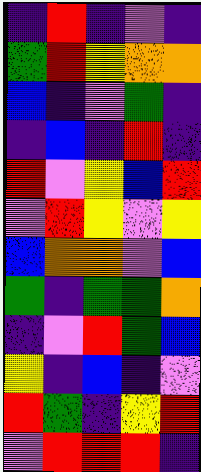[["indigo", "red", "indigo", "violet", "indigo"], ["green", "red", "yellow", "orange", "orange"], ["blue", "indigo", "violet", "green", "indigo"], ["indigo", "blue", "indigo", "red", "indigo"], ["red", "violet", "yellow", "blue", "red"], ["violet", "red", "yellow", "violet", "yellow"], ["blue", "orange", "orange", "violet", "blue"], ["green", "indigo", "green", "green", "orange"], ["indigo", "violet", "red", "green", "blue"], ["yellow", "indigo", "blue", "indigo", "violet"], ["red", "green", "indigo", "yellow", "red"], ["violet", "red", "red", "red", "indigo"]]